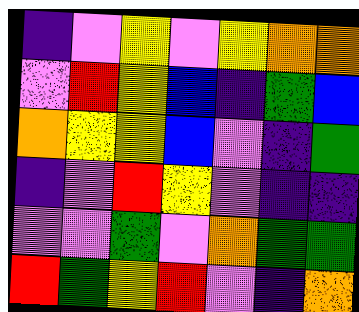[["indigo", "violet", "yellow", "violet", "yellow", "orange", "orange"], ["violet", "red", "yellow", "blue", "indigo", "green", "blue"], ["orange", "yellow", "yellow", "blue", "violet", "indigo", "green"], ["indigo", "violet", "red", "yellow", "violet", "indigo", "indigo"], ["violet", "violet", "green", "violet", "orange", "green", "green"], ["red", "green", "yellow", "red", "violet", "indigo", "orange"]]